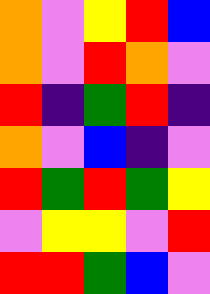[["orange", "violet", "yellow", "red", "blue"], ["orange", "violet", "red", "orange", "violet"], ["red", "indigo", "green", "red", "indigo"], ["orange", "violet", "blue", "indigo", "violet"], ["red", "green", "red", "green", "yellow"], ["violet", "yellow", "yellow", "violet", "red"], ["red", "red", "green", "blue", "violet"]]